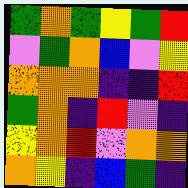[["green", "orange", "green", "yellow", "green", "red"], ["violet", "green", "orange", "blue", "violet", "yellow"], ["orange", "orange", "orange", "indigo", "indigo", "red"], ["green", "orange", "indigo", "red", "violet", "indigo"], ["yellow", "orange", "red", "violet", "orange", "orange"], ["orange", "yellow", "indigo", "blue", "green", "indigo"]]